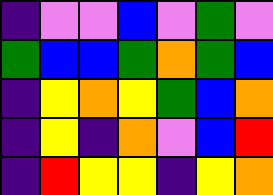[["indigo", "violet", "violet", "blue", "violet", "green", "violet"], ["green", "blue", "blue", "green", "orange", "green", "blue"], ["indigo", "yellow", "orange", "yellow", "green", "blue", "orange"], ["indigo", "yellow", "indigo", "orange", "violet", "blue", "red"], ["indigo", "red", "yellow", "yellow", "indigo", "yellow", "orange"]]